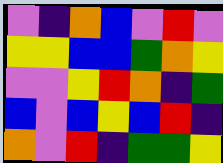[["violet", "indigo", "orange", "blue", "violet", "red", "violet"], ["yellow", "yellow", "blue", "blue", "green", "orange", "yellow"], ["violet", "violet", "yellow", "red", "orange", "indigo", "green"], ["blue", "violet", "blue", "yellow", "blue", "red", "indigo"], ["orange", "violet", "red", "indigo", "green", "green", "yellow"]]